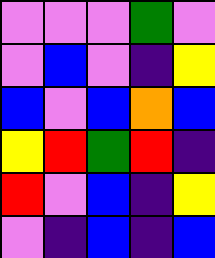[["violet", "violet", "violet", "green", "violet"], ["violet", "blue", "violet", "indigo", "yellow"], ["blue", "violet", "blue", "orange", "blue"], ["yellow", "red", "green", "red", "indigo"], ["red", "violet", "blue", "indigo", "yellow"], ["violet", "indigo", "blue", "indigo", "blue"]]